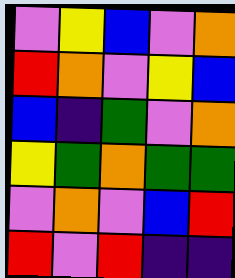[["violet", "yellow", "blue", "violet", "orange"], ["red", "orange", "violet", "yellow", "blue"], ["blue", "indigo", "green", "violet", "orange"], ["yellow", "green", "orange", "green", "green"], ["violet", "orange", "violet", "blue", "red"], ["red", "violet", "red", "indigo", "indigo"]]